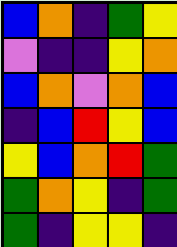[["blue", "orange", "indigo", "green", "yellow"], ["violet", "indigo", "indigo", "yellow", "orange"], ["blue", "orange", "violet", "orange", "blue"], ["indigo", "blue", "red", "yellow", "blue"], ["yellow", "blue", "orange", "red", "green"], ["green", "orange", "yellow", "indigo", "green"], ["green", "indigo", "yellow", "yellow", "indigo"]]